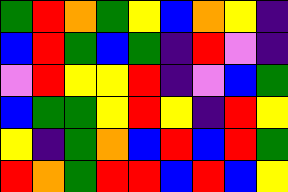[["green", "red", "orange", "green", "yellow", "blue", "orange", "yellow", "indigo"], ["blue", "red", "green", "blue", "green", "indigo", "red", "violet", "indigo"], ["violet", "red", "yellow", "yellow", "red", "indigo", "violet", "blue", "green"], ["blue", "green", "green", "yellow", "red", "yellow", "indigo", "red", "yellow"], ["yellow", "indigo", "green", "orange", "blue", "red", "blue", "red", "green"], ["red", "orange", "green", "red", "red", "blue", "red", "blue", "yellow"]]